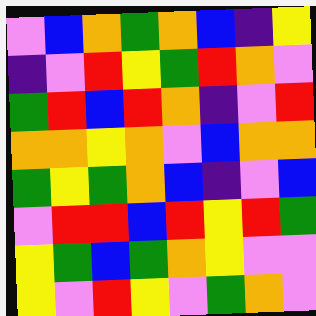[["violet", "blue", "orange", "green", "orange", "blue", "indigo", "yellow"], ["indigo", "violet", "red", "yellow", "green", "red", "orange", "violet"], ["green", "red", "blue", "red", "orange", "indigo", "violet", "red"], ["orange", "orange", "yellow", "orange", "violet", "blue", "orange", "orange"], ["green", "yellow", "green", "orange", "blue", "indigo", "violet", "blue"], ["violet", "red", "red", "blue", "red", "yellow", "red", "green"], ["yellow", "green", "blue", "green", "orange", "yellow", "violet", "violet"], ["yellow", "violet", "red", "yellow", "violet", "green", "orange", "violet"]]